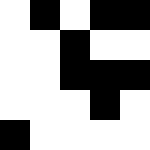[["white", "black", "white", "black", "black"], ["white", "white", "black", "white", "white"], ["white", "white", "black", "black", "black"], ["white", "white", "white", "black", "white"], ["black", "white", "white", "white", "white"]]